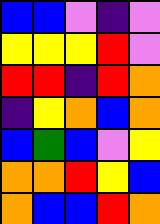[["blue", "blue", "violet", "indigo", "violet"], ["yellow", "yellow", "yellow", "red", "violet"], ["red", "red", "indigo", "red", "orange"], ["indigo", "yellow", "orange", "blue", "orange"], ["blue", "green", "blue", "violet", "yellow"], ["orange", "orange", "red", "yellow", "blue"], ["orange", "blue", "blue", "red", "orange"]]